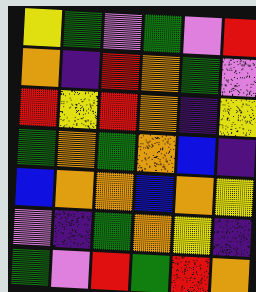[["yellow", "green", "violet", "green", "violet", "red"], ["orange", "indigo", "red", "orange", "green", "violet"], ["red", "yellow", "red", "orange", "indigo", "yellow"], ["green", "orange", "green", "orange", "blue", "indigo"], ["blue", "orange", "orange", "blue", "orange", "yellow"], ["violet", "indigo", "green", "orange", "yellow", "indigo"], ["green", "violet", "red", "green", "red", "orange"]]